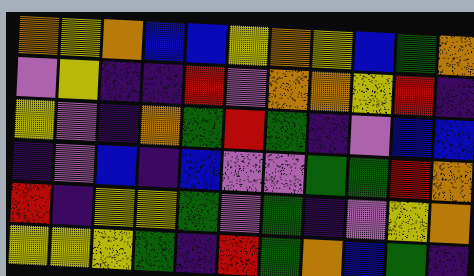[["orange", "yellow", "orange", "blue", "blue", "yellow", "orange", "yellow", "blue", "green", "orange"], ["violet", "yellow", "indigo", "indigo", "red", "violet", "orange", "orange", "yellow", "red", "indigo"], ["yellow", "violet", "indigo", "orange", "green", "red", "green", "indigo", "violet", "blue", "blue"], ["indigo", "violet", "blue", "indigo", "blue", "violet", "violet", "green", "green", "red", "orange"], ["red", "indigo", "yellow", "yellow", "green", "violet", "green", "indigo", "violet", "yellow", "orange"], ["yellow", "yellow", "yellow", "green", "indigo", "red", "green", "orange", "blue", "green", "indigo"]]